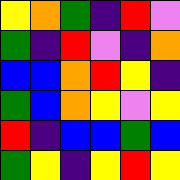[["yellow", "orange", "green", "indigo", "red", "violet"], ["green", "indigo", "red", "violet", "indigo", "orange"], ["blue", "blue", "orange", "red", "yellow", "indigo"], ["green", "blue", "orange", "yellow", "violet", "yellow"], ["red", "indigo", "blue", "blue", "green", "blue"], ["green", "yellow", "indigo", "yellow", "red", "yellow"]]